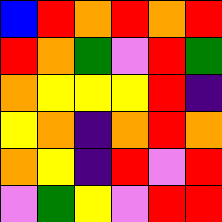[["blue", "red", "orange", "red", "orange", "red"], ["red", "orange", "green", "violet", "red", "green"], ["orange", "yellow", "yellow", "yellow", "red", "indigo"], ["yellow", "orange", "indigo", "orange", "red", "orange"], ["orange", "yellow", "indigo", "red", "violet", "red"], ["violet", "green", "yellow", "violet", "red", "red"]]